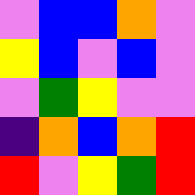[["violet", "blue", "blue", "orange", "violet"], ["yellow", "blue", "violet", "blue", "violet"], ["violet", "green", "yellow", "violet", "violet"], ["indigo", "orange", "blue", "orange", "red"], ["red", "violet", "yellow", "green", "red"]]